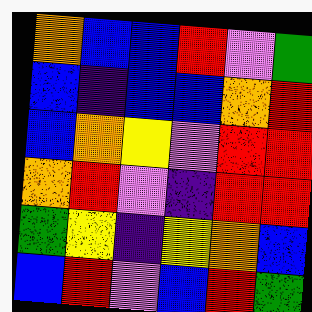[["orange", "blue", "blue", "red", "violet", "green"], ["blue", "indigo", "blue", "blue", "orange", "red"], ["blue", "orange", "yellow", "violet", "red", "red"], ["orange", "red", "violet", "indigo", "red", "red"], ["green", "yellow", "indigo", "yellow", "orange", "blue"], ["blue", "red", "violet", "blue", "red", "green"]]